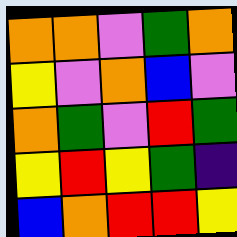[["orange", "orange", "violet", "green", "orange"], ["yellow", "violet", "orange", "blue", "violet"], ["orange", "green", "violet", "red", "green"], ["yellow", "red", "yellow", "green", "indigo"], ["blue", "orange", "red", "red", "yellow"]]